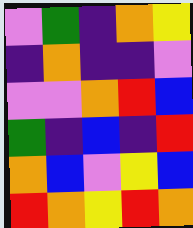[["violet", "green", "indigo", "orange", "yellow"], ["indigo", "orange", "indigo", "indigo", "violet"], ["violet", "violet", "orange", "red", "blue"], ["green", "indigo", "blue", "indigo", "red"], ["orange", "blue", "violet", "yellow", "blue"], ["red", "orange", "yellow", "red", "orange"]]